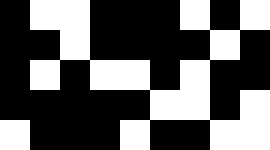[["black", "white", "white", "black", "black", "black", "white", "black", "white"], ["black", "black", "white", "black", "black", "black", "black", "white", "black"], ["black", "white", "black", "white", "white", "black", "white", "black", "black"], ["black", "black", "black", "black", "black", "white", "white", "black", "white"], ["white", "black", "black", "black", "white", "black", "black", "white", "white"]]